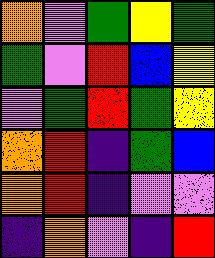[["orange", "violet", "green", "yellow", "green"], ["green", "violet", "red", "blue", "yellow"], ["violet", "green", "red", "green", "yellow"], ["orange", "red", "indigo", "green", "blue"], ["orange", "red", "indigo", "violet", "violet"], ["indigo", "orange", "violet", "indigo", "red"]]